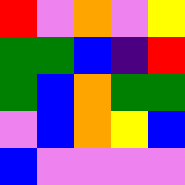[["red", "violet", "orange", "violet", "yellow"], ["green", "green", "blue", "indigo", "red"], ["green", "blue", "orange", "green", "green"], ["violet", "blue", "orange", "yellow", "blue"], ["blue", "violet", "violet", "violet", "violet"]]